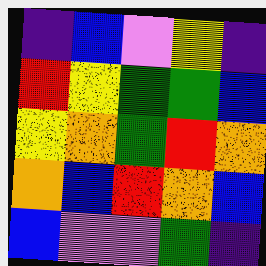[["indigo", "blue", "violet", "yellow", "indigo"], ["red", "yellow", "green", "green", "blue"], ["yellow", "orange", "green", "red", "orange"], ["orange", "blue", "red", "orange", "blue"], ["blue", "violet", "violet", "green", "indigo"]]